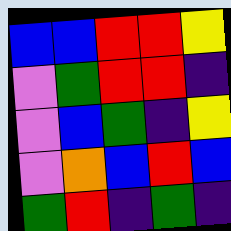[["blue", "blue", "red", "red", "yellow"], ["violet", "green", "red", "red", "indigo"], ["violet", "blue", "green", "indigo", "yellow"], ["violet", "orange", "blue", "red", "blue"], ["green", "red", "indigo", "green", "indigo"]]